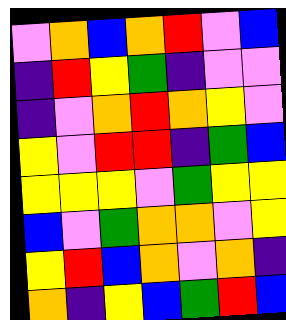[["violet", "orange", "blue", "orange", "red", "violet", "blue"], ["indigo", "red", "yellow", "green", "indigo", "violet", "violet"], ["indigo", "violet", "orange", "red", "orange", "yellow", "violet"], ["yellow", "violet", "red", "red", "indigo", "green", "blue"], ["yellow", "yellow", "yellow", "violet", "green", "yellow", "yellow"], ["blue", "violet", "green", "orange", "orange", "violet", "yellow"], ["yellow", "red", "blue", "orange", "violet", "orange", "indigo"], ["orange", "indigo", "yellow", "blue", "green", "red", "blue"]]